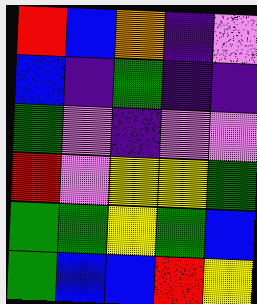[["red", "blue", "orange", "indigo", "violet"], ["blue", "indigo", "green", "indigo", "indigo"], ["green", "violet", "indigo", "violet", "violet"], ["red", "violet", "yellow", "yellow", "green"], ["green", "green", "yellow", "green", "blue"], ["green", "blue", "blue", "red", "yellow"]]